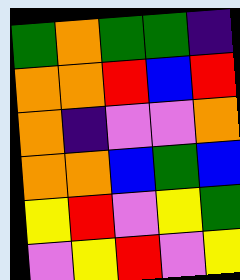[["green", "orange", "green", "green", "indigo"], ["orange", "orange", "red", "blue", "red"], ["orange", "indigo", "violet", "violet", "orange"], ["orange", "orange", "blue", "green", "blue"], ["yellow", "red", "violet", "yellow", "green"], ["violet", "yellow", "red", "violet", "yellow"]]